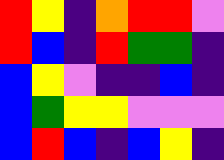[["red", "yellow", "indigo", "orange", "red", "red", "violet"], ["red", "blue", "indigo", "red", "green", "green", "indigo"], ["blue", "yellow", "violet", "indigo", "indigo", "blue", "indigo"], ["blue", "green", "yellow", "yellow", "violet", "violet", "violet"], ["blue", "red", "blue", "indigo", "blue", "yellow", "indigo"]]